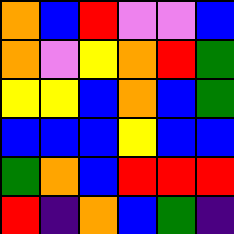[["orange", "blue", "red", "violet", "violet", "blue"], ["orange", "violet", "yellow", "orange", "red", "green"], ["yellow", "yellow", "blue", "orange", "blue", "green"], ["blue", "blue", "blue", "yellow", "blue", "blue"], ["green", "orange", "blue", "red", "red", "red"], ["red", "indigo", "orange", "blue", "green", "indigo"]]